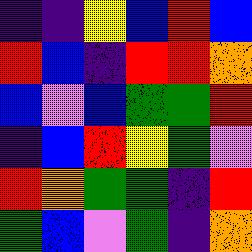[["indigo", "indigo", "yellow", "blue", "red", "blue"], ["red", "blue", "indigo", "red", "red", "orange"], ["blue", "violet", "blue", "green", "green", "red"], ["indigo", "blue", "red", "yellow", "green", "violet"], ["red", "orange", "green", "green", "indigo", "red"], ["green", "blue", "violet", "green", "indigo", "orange"]]